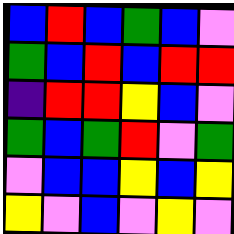[["blue", "red", "blue", "green", "blue", "violet"], ["green", "blue", "red", "blue", "red", "red"], ["indigo", "red", "red", "yellow", "blue", "violet"], ["green", "blue", "green", "red", "violet", "green"], ["violet", "blue", "blue", "yellow", "blue", "yellow"], ["yellow", "violet", "blue", "violet", "yellow", "violet"]]